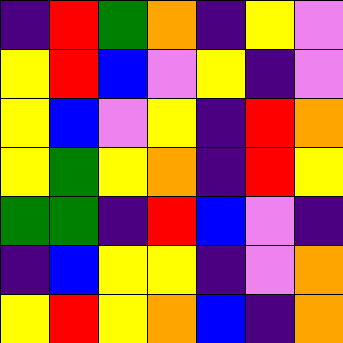[["indigo", "red", "green", "orange", "indigo", "yellow", "violet"], ["yellow", "red", "blue", "violet", "yellow", "indigo", "violet"], ["yellow", "blue", "violet", "yellow", "indigo", "red", "orange"], ["yellow", "green", "yellow", "orange", "indigo", "red", "yellow"], ["green", "green", "indigo", "red", "blue", "violet", "indigo"], ["indigo", "blue", "yellow", "yellow", "indigo", "violet", "orange"], ["yellow", "red", "yellow", "orange", "blue", "indigo", "orange"]]